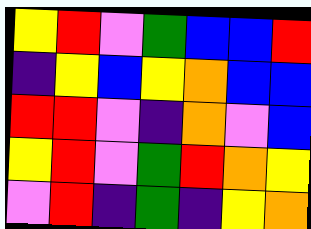[["yellow", "red", "violet", "green", "blue", "blue", "red"], ["indigo", "yellow", "blue", "yellow", "orange", "blue", "blue"], ["red", "red", "violet", "indigo", "orange", "violet", "blue"], ["yellow", "red", "violet", "green", "red", "orange", "yellow"], ["violet", "red", "indigo", "green", "indigo", "yellow", "orange"]]